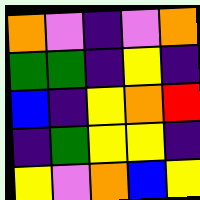[["orange", "violet", "indigo", "violet", "orange"], ["green", "green", "indigo", "yellow", "indigo"], ["blue", "indigo", "yellow", "orange", "red"], ["indigo", "green", "yellow", "yellow", "indigo"], ["yellow", "violet", "orange", "blue", "yellow"]]